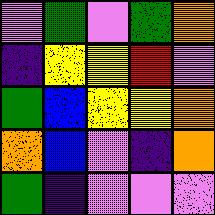[["violet", "green", "violet", "green", "orange"], ["indigo", "yellow", "yellow", "red", "violet"], ["green", "blue", "yellow", "yellow", "orange"], ["orange", "blue", "violet", "indigo", "orange"], ["green", "indigo", "violet", "violet", "violet"]]